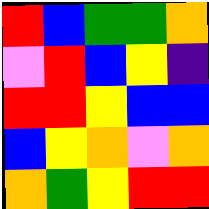[["red", "blue", "green", "green", "orange"], ["violet", "red", "blue", "yellow", "indigo"], ["red", "red", "yellow", "blue", "blue"], ["blue", "yellow", "orange", "violet", "orange"], ["orange", "green", "yellow", "red", "red"]]